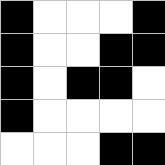[["black", "white", "white", "white", "black"], ["black", "white", "white", "black", "black"], ["black", "white", "black", "black", "white"], ["black", "white", "white", "white", "white"], ["white", "white", "white", "black", "black"]]